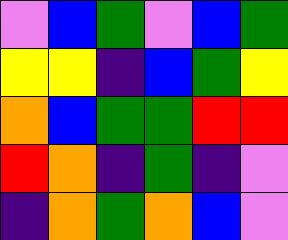[["violet", "blue", "green", "violet", "blue", "green"], ["yellow", "yellow", "indigo", "blue", "green", "yellow"], ["orange", "blue", "green", "green", "red", "red"], ["red", "orange", "indigo", "green", "indigo", "violet"], ["indigo", "orange", "green", "orange", "blue", "violet"]]